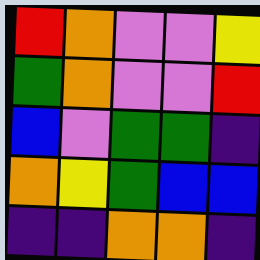[["red", "orange", "violet", "violet", "yellow"], ["green", "orange", "violet", "violet", "red"], ["blue", "violet", "green", "green", "indigo"], ["orange", "yellow", "green", "blue", "blue"], ["indigo", "indigo", "orange", "orange", "indigo"]]